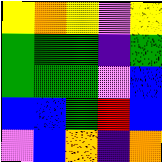[["yellow", "orange", "yellow", "violet", "yellow"], ["green", "green", "green", "indigo", "green"], ["green", "green", "green", "violet", "blue"], ["blue", "blue", "green", "red", "blue"], ["violet", "blue", "orange", "indigo", "orange"]]